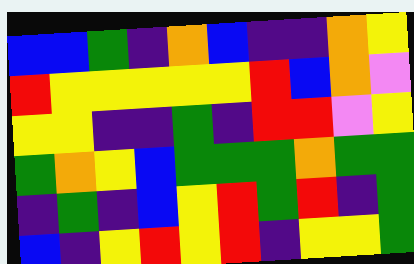[["blue", "blue", "green", "indigo", "orange", "blue", "indigo", "indigo", "orange", "yellow"], ["red", "yellow", "yellow", "yellow", "yellow", "yellow", "red", "blue", "orange", "violet"], ["yellow", "yellow", "indigo", "indigo", "green", "indigo", "red", "red", "violet", "yellow"], ["green", "orange", "yellow", "blue", "green", "green", "green", "orange", "green", "green"], ["indigo", "green", "indigo", "blue", "yellow", "red", "green", "red", "indigo", "green"], ["blue", "indigo", "yellow", "red", "yellow", "red", "indigo", "yellow", "yellow", "green"]]